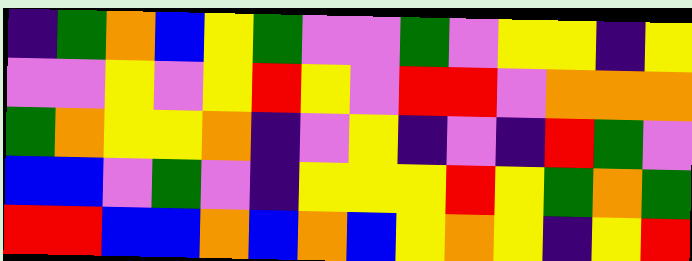[["indigo", "green", "orange", "blue", "yellow", "green", "violet", "violet", "green", "violet", "yellow", "yellow", "indigo", "yellow"], ["violet", "violet", "yellow", "violet", "yellow", "red", "yellow", "violet", "red", "red", "violet", "orange", "orange", "orange"], ["green", "orange", "yellow", "yellow", "orange", "indigo", "violet", "yellow", "indigo", "violet", "indigo", "red", "green", "violet"], ["blue", "blue", "violet", "green", "violet", "indigo", "yellow", "yellow", "yellow", "red", "yellow", "green", "orange", "green"], ["red", "red", "blue", "blue", "orange", "blue", "orange", "blue", "yellow", "orange", "yellow", "indigo", "yellow", "red"]]